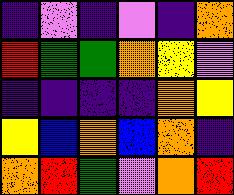[["indigo", "violet", "indigo", "violet", "indigo", "orange"], ["red", "green", "green", "orange", "yellow", "violet"], ["indigo", "indigo", "indigo", "indigo", "orange", "yellow"], ["yellow", "blue", "orange", "blue", "orange", "indigo"], ["orange", "red", "green", "violet", "orange", "red"]]